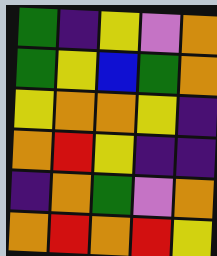[["green", "indigo", "yellow", "violet", "orange"], ["green", "yellow", "blue", "green", "orange"], ["yellow", "orange", "orange", "yellow", "indigo"], ["orange", "red", "yellow", "indigo", "indigo"], ["indigo", "orange", "green", "violet", "orange"], ["orange", "red", "orange", "red", "yellow"]]